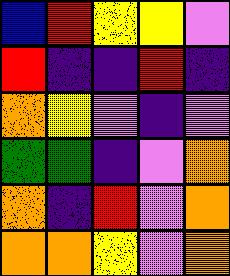[["blue", "red", "yellow", "yellow", "violet"], ["red", "indigo", "indigo", "red", "indigo"], ["orange", "yellow", "violet", "indigo", "violet"], ["green", "green", "indigo", "violet", "orange"], ["orange", "indigo", "red", "violet", "orange"], ["orange", "orange", "yellow", "violet", "orange"]]